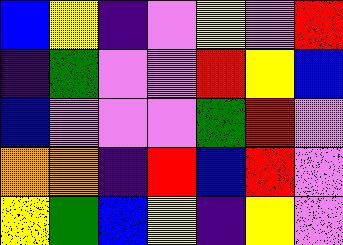[["blue", "yellow", "indigo", "violet", "yellow", "violet", "red"], ["indigo", "green", "violet", "violet", "red", "yellow", "blue"], ["blue", "violet", "violet", "violet", "green", "red", "violet"], ["orange", "orange", "indigo", "red", "blue", "red", "violet"], ["yellow", "green", "blue", "yellow", "indigo", "yellow", "violet"]]